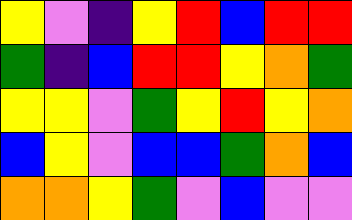[["yellow", "violet", "indigo", "yellow", "red", "blue", "red", "red"], ["green", "indigo", "blue", "red", "red", "yellow", "orange", "green"], ["yellow", "yellow", "violet", "green", "yellow", "red", "yellow", "orange"], ["blue", "yellow", "violet", "blue", "blue", "green", "orange", "blue"], ["orange", "orange", "yellow", "green", "violet", "blue", "violet", "violet"]]